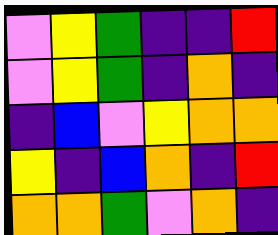[["violet", "yellow", "green", "indigo", "indigo", "red"], ["violet", "yellow", "green", "indigo", "orange", "indigo"], ["indigo", "blue", "violet", "yellow", "orange", "orange"], ["yellow", "indigo", "blue", "orange", "indigo", "red"], ["orange", "orange", "green", "violet", "orange", "indigo"]]